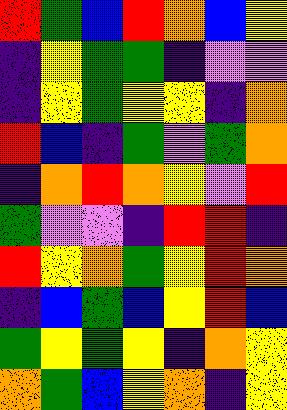[["red", "green", "blue", "red", "orange", "blue", "yellow"], ["indigo", "yellow", "green", "green", "indigo", "violet", "violet"], ["indigo", "yellow", "green", "yellow", "yellow", "indigo", "orange"], ["red", "blue", "indigo", "green", "violet", "green", "orange"], ["indigo", "orange", "red", "orange", "yellow", "violet", "red"], ["green", "violet", "violet", "indigo", "red", "red", "indigo"], ["red", "yellow", "orange", "green", "yellow", "red", "orange"], ["indigo", "blue", "green", "blue", "yellow", "red", "blue"], ["green", "yellow", "green", "yellow", "indigo", "orange", "yellow"], ["orange", "green", "blue", "yellow", "orange", "indigo", "yellow"]]